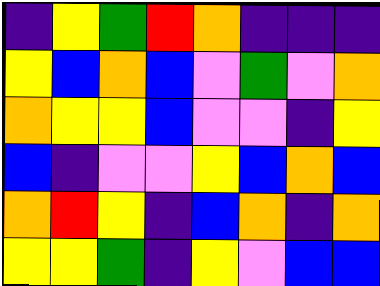[["indigo", "yellow", "green", "red", "orange", "indigo", "indigo", "indigo"], ["yellow", "blue", "orange", "blue", "violet", "green", "violet", "orange"], ["orange", "yellow", "yellow", "blue", "violet", "violet", "indigo", "yellow"], ["blue", "indigo", "violet", "violet", "yellow", "blue", "orange", "blue"], ["orange", "red", "yellow", "indigo", "blue", "orange", "indigo", "orange"], ["yellow", "yellow", "green", "indigo", "yellow", "violet", "blue", "blue"]]